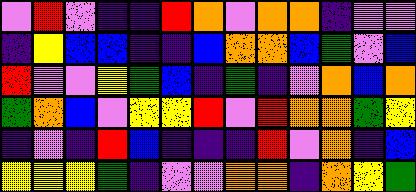[["violet", "red", "violet", "indigo", "indigo", "red", "orange", "violet", "orange", "orange", "indigo", "violet", "violet"], ["indigo", "yellow", "blue", "blue", "indigo", "indigo", "blue", "orange", "orange", "blue", "green", "violet", "blue"], ["red", "violet", "violet", "yellow", "green", "blue", "indigo", "green", "indigo", "violet", "orange", "blue", "orange"], ["green", "orange", "blue", "violet", "yellow", "yellow", "red", "violet", "red", "orange", "orange", "green", "yellow"], ["indigo", "violet", "indigo", "red", "blue", "indigo", "indigo", "indigo", "red", "violet", "orange", "indigo", "blue"], ["yellow", "yellow", "yellow", "green", "indigo", "violet", "violet", "orange", "orange", "indigo", "orange", "yellow", "green"]]